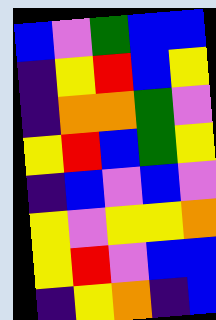[["blue", "violet", "green", "blue", "blue"], ["indigo", "yellow", "red", "blue", "yellow"], ["indigo", "orange", "orange", "green", "violet"], ["yellow", "red", "blue", "green", "yellow"], ["indigo", "blue", "violet", "blue", "violet"], ["yellow", "violet", "yellow", "yellow", "orange"], ["yellow", "red", "violet", "blue", "blue"], ["indigo", "yellow", "orange", "indigo", "blue"]]